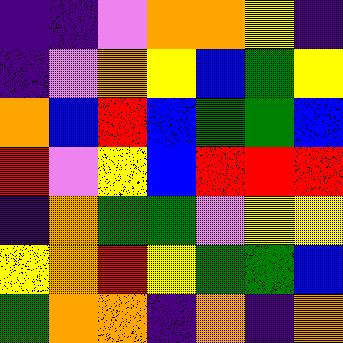[["indigo", "indigo", "violet", "orange", "orange", "yellow", "indigo"], ["indigo", "violet", "orange", "yellow", "blue", "green", "yellow"], ["orange", "blue", "red", "blue", "green", "green", "blue"], ["red", "violet", "yellow", "blue", "red", "red", "red"], ["indigo", "orange", "green", "green", "violet", "yellow", "yellow"], ["yellow", "orange", "red", "yellow", "green", "green", "blue"], ["green", "orange", "orange", "indigo", "orange", "indigo", "orange"]]